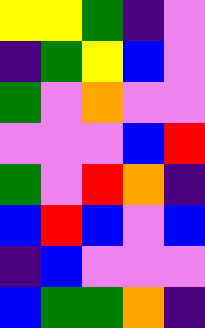[["yellow", "yellow", "green", "indigo", "violet"], ["indigo", "green", "yellow", "blue", "violet"], ["green", "violet", "orange", "violet", "violet"], ["violet", "violet", "violet", "blue", "red"], ["green", "violet", "red", "orange", "indigo"], ["blue", "red", "blue", "violet", "blue"], ["indigo", "blue", "violet", "violet", "violet"], ["blue", "green", "green", "orange", "indigo"]]